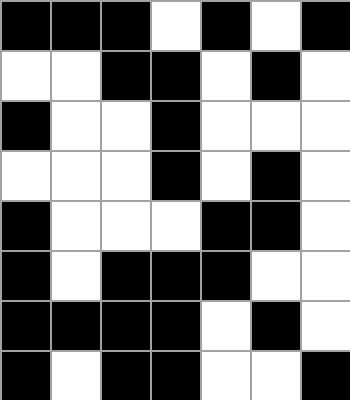[["black", "black", "black", "white", "black", "white", "black"], ["white", "white", "black", "black", "white", "black", "white"], ["black", "white", "white", "black", "white", "white", "white"], ["white", "white", "white", "black", "white", "black", "white"], ["black", "white", "white", "white", "black", "black", "white"], ["black", "white", "black", "black", "black", "white", "white"], ["black", "black", "black", "black", "white", "black", "white"], ["black", "white", "black", "black", "white", "white", "black"]]